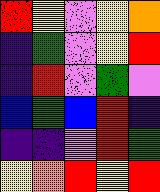[["red", "yellow", "violet", "yellow", "orange"], ["indigo", "green", "violet", "yellow", "red"], ["indigo", "red", "violet", "green", "violet"], ["blue", "green", "blue", "red", "indigo"], ["indigo", "indigo", "violet", "red", "green"], ["yellow", "orange", "red", "yellow", "red"]]